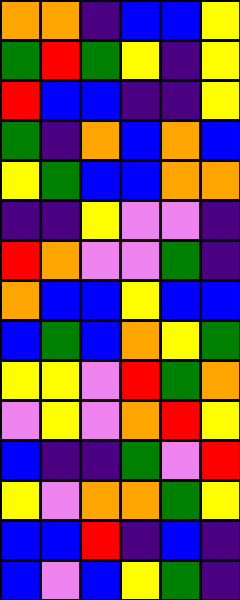[["orange", "orange", "indigo", "blue", "blue", "yellow"], ["green", "red", "green", "yellow", "indigo", "yellow"], ["red", "blue", "blue", "indigo", "indigo", "yellow"], ["green", "indigo", "orange", "blue", "orange", "blue"], ["yellow", "green", "blue", "blue", "orange", "orange"], ["indigo", "indigo", "yellow", "violet", "violet", "indigo"], ["red", "orange", "violet", "violet", "green", "indigo"], ["orange", "blue", "blue", "yellow", "blue", "blue"], ["blue", "green", "blue", "orange", "yellow", "green"], ["yellow", "yellow", "violet", "red", "green", "orange"], ["violet", "yellow", "violet", "orange", "red", "yellow"], ["blue", "indigo", "indigo", "green", "violet", "red"], ["yellow", "violet", "orange", "orange", "green", "yellow"], ["blue", "blue", "red", "indigo", "blue", "indigo"], ["blue", "violet", "blue", "yellow", "green", "indigo"]]